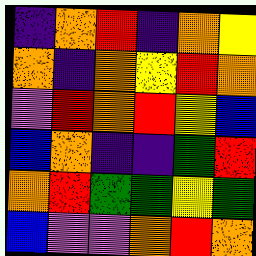[["indigo", "orange", "red", "indigo", "orange", "yellow"], ["orange", "indigo", "orange", "yellow", "red", "orange"], ["violet", "red", "orange", "red", "yellow", "blue"], ["blue", "orange", "indigo", "indigo", "green", "red"], ["orange", "red", "green", "green", "yellow", "green"], ["blue", "violet", "violet", "orange", "red", "orange"]]